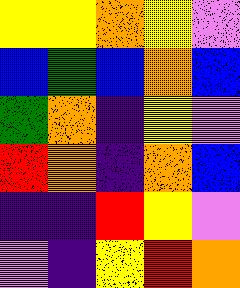[["yellow", "yellow", "orange", "yellow", "violet"], ["blue", "green", "blue", "orange", "blue"], ["green", "orange", "indigo", "yellow", "violet"], ["red", "orange", "indigo", "orange", "blue"], ["indigo", "indigo", "red", "yellow", "violet"], ["violet", "indigo", "yellow", "red", "orange"]]